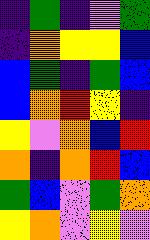[["indigo", "green", "indigo", "violet", "green"], ["indigo", "orange", "yellow", "yellow", "blue"], ["blue", "green", "indigo", "green", "blue"], ["blue", "orange", "red", "yellow", "indigo"], ["yellow", "violet", "orange", "blue", "red"], ["orange", "indigo", "orange", "red", "blue"], ["green", "blue", "violet", "green", "orange"], ["yellow", "orange", "violet", "yellow", "violet"]]